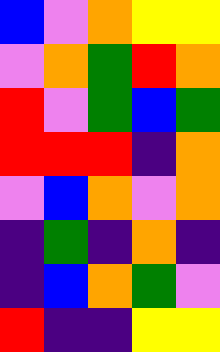[["blue", "violet", "orange", "yellow", "yellow"], ["violet", "orange", "green", "red", "orange"], ["red", "violet", "green", "blue", "green"], ["red", "red", "red", "indigo", "orange"], ["violet", "blue", "orange", "violet", "orange"], ["indigo", "green", "indigo", "orange", "indigo"], ["indigo", "blue", "orange", "green", "violet"], ["red", "indigo", "indigo", "yellow", "yellow"]]